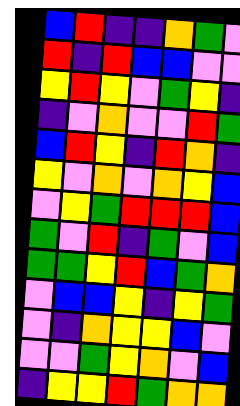[["blue", "red", "indigo", "indigo", "orange", "green", "violet"], ["red", "indigo", "red", "blue", "blue", "violet", "violet"], ["yellow", "red", "yellow", "violet", "green", "yellow", "indigo"], ["indigo", "violet", "orange", "violet", "violet", "red", "green"], ["blue", "red", "yellow", "indigo", "red", "orange", "indigo"], ["yellow", "violet", "orange", "violet", "orange", "yellow", "blue"], ["violet", "yellow", "green", "red", "red", "red", "blue"], ["green", "violet", "red", "indigo", "green", "violet", "blue"], ["green", "green", "yellow", "red", "blue", "green", "orange"], ["violet", "blue", "blue", "yellow", "indigo", "yellow", "green"], ["violet", "indigo", "orange", "yellow", "yellow", "blue", "violet"], ["violet", "violet", "green", "yellow", "orange", "violet", "blue"], ["indigo", "yellow", "yellow", "red", "green", "orange", "orange"]]